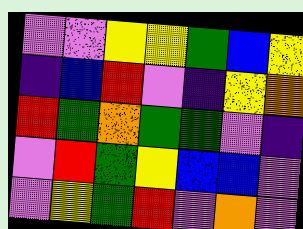[["violet", "violet", "yellow", "yellow", "green", "blue", "yellow"], ["indigo", "blue", "red", "violet", "indigo", "yellow", "orange"], ["red", "green", "orange", "green", "green", "violet", "indigo"], ["violet", "red", "green", "yellow", "blue", "blue", "violet"], ["violet", "yellow", "green", "red", "violet", "orange", "violet"]]